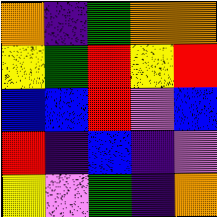[["orange", "indigo", "green", "orange", "orange"], ["yellow", "green", "red", "yellow", "red"], ["blue", "blue", "red", "violet", "blue"], ["red", "indigo", "blue", "indigo", "violet"], ["yellow", "violet", "green", "indigo", "orange"]]